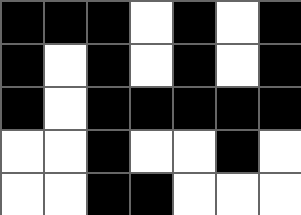[["black", "black", "black", "white", "black", "white", "black"], ["black", "white", "black", "white", "black", "white", "black"], ["black", "white", "black", "black", "black", "black", "black"], ["white", "white", "black", "white", "white", "black", "white"], ["white", "white", "black", "black", "white", "white", "white"]]